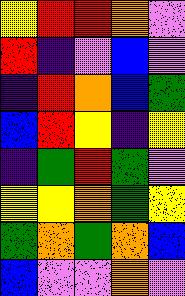[["yellow", "red", "red", "orange", "violet"], ["red", "indigo", "violet", "blue", "violet"], ["indigo", "red", "orange", "blue", "green"], ["blue", "red", "yellow", "indigo", "yellow"], ["indigo", "green", "red", "green", "violet"], ["yellow", "yellow", "orange", "green", "yellow"], ["green", "orange", "green", "orange", "blue"], ["blue", "violet", "violet", "orange", "violet"]]